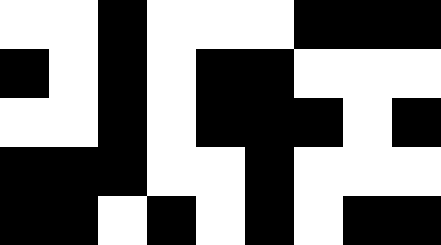[["white", "white", "black", "white", "white", "white", "black", "black", "black"], ["black", "white", "black", "white", "black", "black", "white", "white", "white"], ["white", "white", "black", "white", "black", "black", "black", "white", "black"], ["black", "black", "black", "white", "white", "black", "white", "white", "white"], ["black", "black", "white", "black", "white", "black", "white", "black", "black"]]